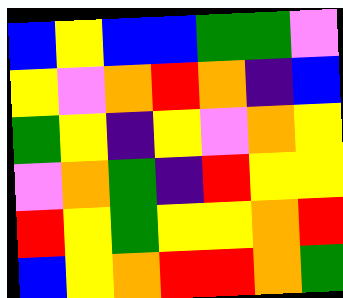[["blue", "yellow", "blue", "blue", "green", "green", "violet"], ["yellow", "violet", "orange", "red", "orange", "indigo", "blue"], ["green", "yellow", "indigo", "yellow", "violet", "orange", "yellow"], ["violet", "orange", "green", "indigo", "red", "yellow", "yellow"], ["red", "yellow", "green", "yellow", "yellow", "orange", "red"], ["blue", "yellow", "orange", "red", "red", "orange", "green"]]